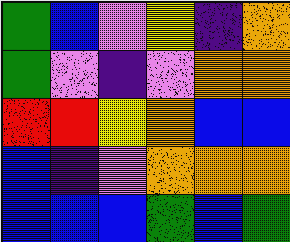[["green", "blue", "violet", "yellow", "indigo", "orange"], ["green", "violet", "indigo", "violet", "orange", "orange"], ["red", "red", "yellow", "orange", "blue", "blue"], ["blue", "indigo", "violet", "orange", "orange", "orange"], ["blue", "blue", "blue", "green", "blue", "green"]]